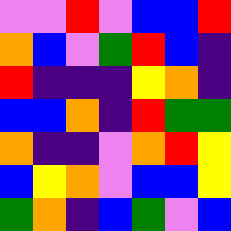[["violet", "violet", "red", "violet", "blue", "blue", "red"], ["orange", "blue", "violet", "green", "red", "blue", "indigo"], ["red", "indigo", "indigo", "indigo", "yellow", "orange", "indigo"], ["blue", "blue", "orange", "indigo", "red", "green", "green"], ["orange", "indigo", "indigo", "violet", "orange", "red", "yellow"], ["blue", "yellow", "orange", "violet", "blue", "blue", "yellow"], ["green", "orange", "indigo", "blue", "green", "violet", "blue"]]